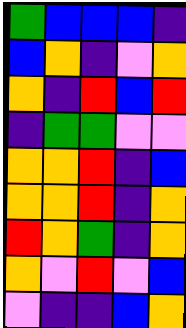[["green", "blue", "blue", "blue", "indigo"], ["blue", "orange", "indigo", "violet", "orange"], ["orange", "indigo", "red", "blue", "red"], ["indigo", "green", "green", "violet", "violet"], ["orange", "orange", "red", "indigo", "blue"], ["orange", "orange", "red", "indigo", "orange"], ["red", "orange", "green", "indigo", "orange"], ["orange", "violet", "red", "violet", "blue"], ["violet", "indigo", "indigo", "blue", "orange"]]